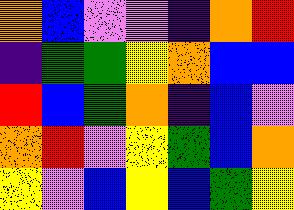[["orange", "blue", "violet", "violet", "indigo", "orange", "red"], ["indigo", "green", "green", "yellow", "orange", "blue", "blue"], ["red", "blue", "green", "orange", "indigo", "blue", "violet"], ["orange", "red", "violet", "yellow", "green", "blue", "orange"], ["yellow", "violet", "blue", "yellow", "blue", "green", "yellow"]]